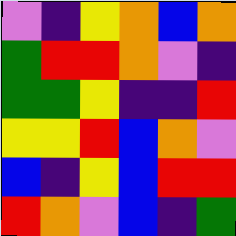[["violet", "indigo", "yellow", "orange", "blue", "orange"], ["green", "red", "red", "orange", "violet", "indigo"], ["green", "green", "yellow", "indigo", "indigo", "red"], ["yellow", "yellow", "red", "blue", "orange", "violet"], ["blue", "indigo", "yellow", "blue", "red", "red"], ["red", "orange", "violet", "blue", "indigo", "green"]]